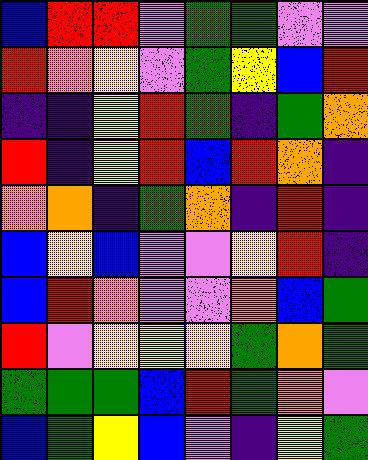[["blue", "red", "red", "violet", "green", "green", "violet", "violet"], ["red", "orange", "yellow", "violet", "green", "yellow", "blue", "red"], ["indigo", "indigo", "yellow", "red", "green", "indigo", "green", "orange"], ["red", "indigo", "yellow", "red", "blue", "red", "orange", "indigo"], ["orange", "orange", "indigo", "green", "orange", "indigo", "red", "indigo"], ["blue", "yellow", "blue", "violet", "violet", "yellow", "red", "indigo"], ["blue", "red", "orange", "violet", "violet", "orange", "blue", "green"], ["red", "violet", "yellow", "yellow", "yellow", "green", "orange", "green"], ["green", "green", "green", "blue", "red", "green", "orange", "violet"], ["blue", "green", "yellow", "blue", "violet", "indigo", "yellow", "green"]]